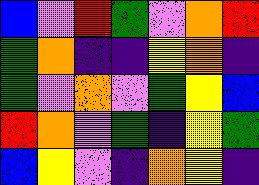[["blue", "violet", "red", "green", "violet", "orange", "red"], ["green", "orange", "indigo", "indigo", "yellow", "orange", "indigo"], ["green", "violet", "orange", "violet", "green", "yellow", "blue"], ["red", "orange", "violet", "green", "indigo", "yellow", "green"], ["blue", "yellow", "violet", "indigo", "orange", "yellow", "indigo"]]